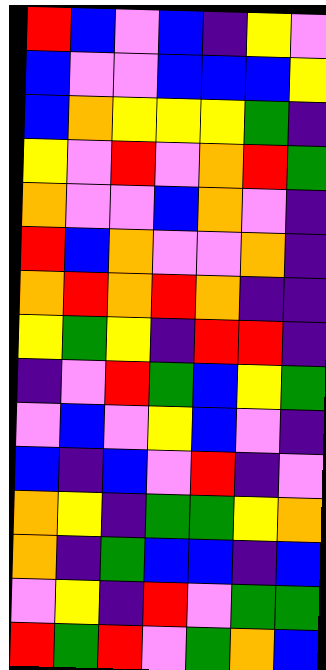[["red", "blue", "violet", "blue", "indigo", "yellow", "violet"], ["blue", "violet", "violet", "blue", "blue", "blue", "yellow"], ["blue", "orange", "yellow", "yellow", "yellow", "green", "indigo"], ["yellow", "violet", "red", "violet", "orange", "red", "green"], ["orange", "violet", "violet", "blue", "orange", "violet", "indigo"], ["red", "blue", "orange", "violet", "violet", "orange", "indigo"], ["orange", "red", "orange", "red", "orange", "indigo", "indigo"], ["yellow", "green", "yellow", "indigo", "red", "red", "indigo"], ["indigo", "violet", "red", "green", "blue", "yellow", "green"], ["violet", "blue", "violet", "yellow", "blue", "violet", "indigo"], ["blue", "indigo", "blue", "violet", "red", "indigo", "violet"], ["orange", "yellow", "indigo", "green", "green", "yellow", "orange"], ["orange", "indigo", "green", "blue", "blue", "indigo", "blue"], ["violet", "yellow", "indigo", "red", "violet", "green", "green"], ["red", "green", "red", "violet", "green", "orange", "blue"]]